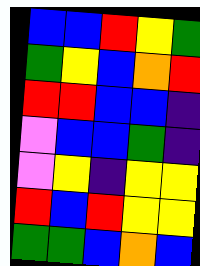[["blue", "blue", "red", "yellow", "green"], ["green", "yellow", "blue", "orange", "red"], ["red", "red", "blue", "blue", "indigo"], ["violet", "blue", "blue", "green", "indigo"], ["violet", "yellow", "indigo", "yellow", "yellow"], ["red", "blue", "red", "yellow", "yellow"], ["green", "green", "blue", "orange", "blue"]]